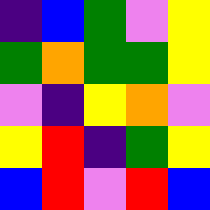[["indigo", "blue", "green", "violet", "yellow"], ["green", "orange", "green", "green", "yellow"], ["violet", "indigo", "yellow", "orange", "violet"], ["yellow", "red", "indigo", "green", "yellow"], ["blue", "red", "violet", "red", "blue"]]